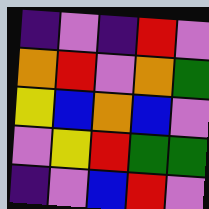[["indigo", "violet", "indigo", "red", "violet"], ["orange", "red", "violet", "orange", "green"], ["yellow", "blue", "orange", "blue", "violet"], ["violet", "yellow", "red", "green", "green"], ["indigo", "violet", "blue", "red", "violet"]]